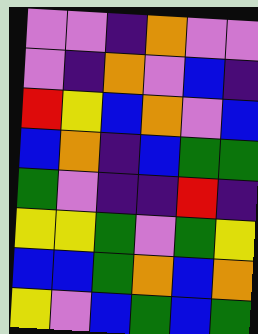[["violet", "violet", "indigo", "orange", "violet", "violet"], ["violet", "indigo", "orange", "violet", "blue", "indigo"], ["red", "yellow", "blue", "orange", "violet", "blue"], ["blue", "orange", "indigo", "blue", "green", "green"], ["green", "violet", "indigo", "indigo", "red", "indigo"], ["yellow", "yellow", "green", "violet", "green", "yellow"], ["blue", "blue", "green", "orange", "blue", "orange"], ["yellow", "violet", "blue", "green", "blue", "green"]]